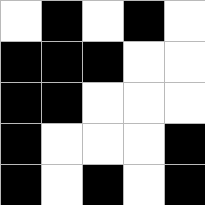[["white", "black", "white", "black", "white"], ["black", "black", "black", "white", "white"], ["black", "black", "white", "white", "white"], ["black", "white", "white", "white", "black"], ["black", "white", "black", "white", "black"]]